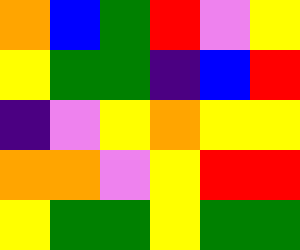[["orange", "blue", "green", "red", "violet", "yellow"], ["yellow", "green", "green", "indigo", "blue", "red"], ["indigo", "violet", "yellow", "orange", "yellow", "yellow"], ["orange", "orange", "violet", "yellow", "red", "red"], ["yellow", "green", "green", "yellow", "green", "green"]]